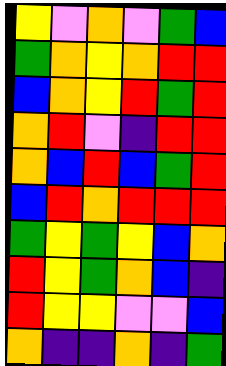[["yellow", "violet", "orange", "violet", "green", "blue"], ["green", "orange", "yellow", "orange", "red", "red"], ["blue", "orange", "yellow", "red", "green", "red"], ["orange", "red", "violet", "indigo", "red", "red"], ["orange", "blue", "red", "blue", "green", "red"], ["blue", "red", "orange", "red", "red", "red"], ["green", "yellow", "green", "yellow", "blue", "orange"], ["red", "yellow", "green", "orange", "blue", "indigo"], ["red", "yellow", "yellow", "violet", "violet", "blue"], ["orange", "indigo", "indigo", "orange", "indigo", "green"]]